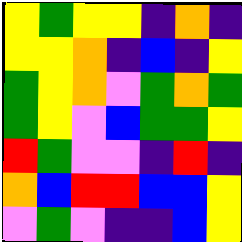[["yellow", "green", "yellow", "yellow", "indigo", "orange", "indigo"], ["yellow", "yellow", "orange", "indigo", "blue", "indigo", "yellow"], ["green", "yellow", "orange", "violet", "green", "orange", "green"], ["green", "yellow", "violet", "blue", "green", "green", "yellow"], ["red", "green", "violet", "violet", "indigo", "red", "indigo"], ["orange", "blue", "red", "red", "blue", "blue", "yellow"], ["violet", "green", "violet", "indigo", "indigo", "blue", "yellow"]]